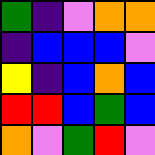[["green", "indigo", "violet", "orange", "orange"], ["indigo", "blue", "blue", "blue", "violet"], ["yellow", "indigo", "blue", "orange", "blue"], ["red", "red", "blue", "green", "blue"], ["orange", "violet", "green", "red", "violet"]]